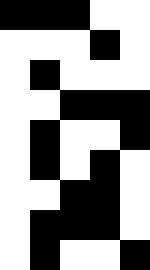[["black", "black", "black", "white", "white"], ["white", "white", "white", "black", "white"], ["white", "black", "white", "white", "white"], ["white", "white", "black", "black", "black"], ["white", "black", "white", "white", "black"], ["white", "black", "white", "black", "white"], ["white", "white", "black", "black", "white"], ["white", "black", "black", "black", "white"], ["white", "black", "white", "white", "black"]]